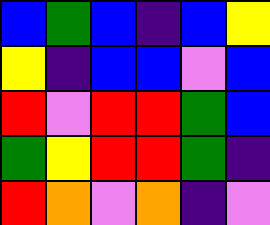[["blue", "green", "blue", "indigo", "blue", "yellow"], ["yellow", "indigo", "blue", "blue", "violet", "blue"], ["red", "violet", "red", "red", "green", "blue"], ["green", "yellow", "red", "red", "green", "indigo"], ["red", "orange", "violet", "orange", "indigo", "violet"]]